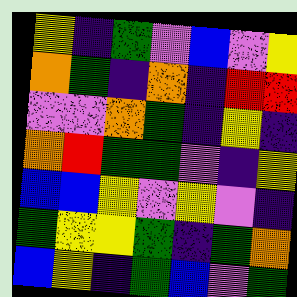[["yellow", "indigo", "green", "violet", "blue", "violet", "yellow"], ["orange", "green", "indigo", "orange", "indigo", "red", "red"], ["violet", "violet", "orange", "green", "indigo", "yellow", "indigo"], ["orange", "red", "green", "green", "violet", "indigo", "yellow"], ["blue", "blue", "yellow", "violet", "yellow", "violet", "indigo"], ["green", "yellow", "yellow", "green", "indigo", "green", "orange"], ["blue", "yellow", "indigo", "green", "blue", "violet", "green"]]